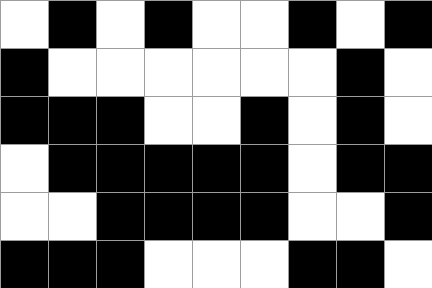[["white", "black", "white", "black", "white", "white", "black", "white", "black"], ["black", "white", "white", "white", "white", "white", "white", "black", "white"], ["black", "black", "black", "white", "white", "black", "white", "black", "white"], ["white", "black", "black", "black", "black", "black", "white", "black", "black"], ["white", "white", "black", "black", "black", "black", "white", "white", "black"], ["black", "black", "black", "white", "white", "white", "black", "black", "white"]]